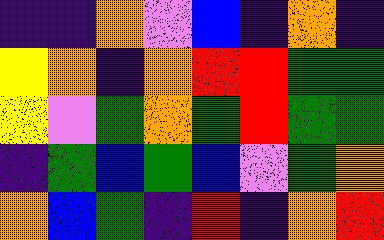[["indigo", "indigo", "orange", "violet", "blue", "indigo", "orange", "indigo"], ["yellow", "orange", "indigo", "orange", "red", "red", "green", "green"], ["yellow", "violet", "green", "orange", "green", "red", "green", "green"], ["indigo", "green", "blue", "green", "blue", "violet", "green", "orange"], ["orange", "blue", "green", "indigo", "red", "indigo", "orange", "red"]]